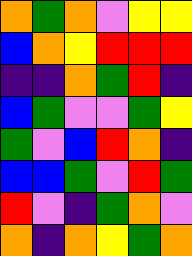[["orange", "green", "orange", "violet", "yellow", "yellow"], ["blue", "orange", "yellow", "red", "red", "red"], ["indigo", "indigo", "orange", "green", "red", "indigo"], ["blue", "green", "violet", "violet", "green", "yellow"], ["green", "violet", "blue", "red", "orange", "indigo"], ["blue", "blue", "green", "violet", "red", "green"], ["red", "violet", "indigo", "green", "orange", "violet"], ["orange", "indigo", "orange", "yellow", "green", "orange"]]